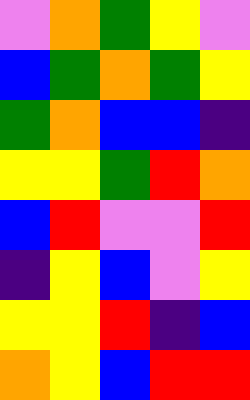[["violet", "orange", "green", "yellow", "violet"], ["blue", "green", "orange", "green", "yellow"], ["green", "orange", "blue", "blue", "indigo"], ["yellow", "yellow", "green", "red", "orange"], ["blue", "red", "violet", "violet", "red"], ["indigo", "yellow", "blue", "violet", "yellow"], ["yellow", "yellow", "red", "indigo", "blue"], ["orange", "yellow", "blue", "red", "red"]]